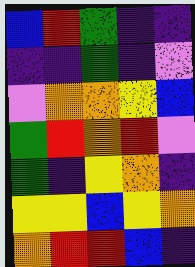[["blue", "red", "green", "indigo", "indigo"], ["indigo", "indigo", "green", "indigo", "violet"], ["violet", "orange", "orange", "yellow", "blue"], ["green", "red", "orange", "red", "violet"], ["green", "indigo", "yellow", "orange", "indigo"], ["yellow", "yellow", "blue", "yellow", "orange"], ["orange", "red", "red", "blue", "indigo"]]